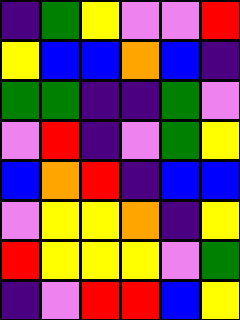[["indigo", "green", "yellow", "violet", "violet", "red"], ["yellow", "blue", "blue", "orange", "blue", "indigo"], ["green", "green", "indigo", "indigo", "green", "violet"], ["violet", "red", "indigo", "violet", "green", "yellow"], ["blue", "orange", "red", "indigo", "blue", "blue"], ["violet", "yellow", "yellow", "orange", "indigo", "yellow"], ["red", "yellow", "yellow", "yellow", "violet", "green"], ["indigo", "violet", "red", "red", "blue", "yellow"]]